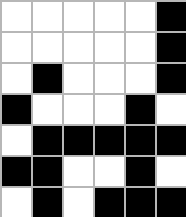[["white", "white", "white", "white", "white", "black"], ["white", "white", "white", "white", "white", "black"], ["white", "black", "white", "white", "white", "black"], ["black", "white", "white", "white", "black", "white"], ["white", "black", "black", "black", "black", "black"], ["black", "black", "white", "white", "black", "white"], ["white", "black", "white", "black", "black", "black"]]